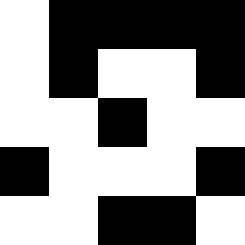[["white", "black", "black", "black", "black"], ["white", "black", "white", "white", "black"], ["white", "white", "black", "white", "white"], ["black", "white", "white", "white", "black"], ["white", "white", "black", "black", "white"]]